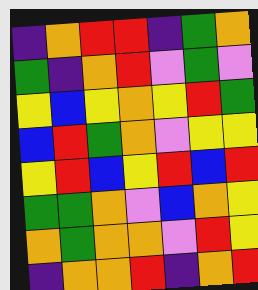[["indigo", "orange", "red", "red", "indigo", "green", "orange"], ["green", "indigo", "orange", "red", "violet", "green", "violet"], ["yellow", "blue", "yellow", "orange", "yellow", "red", "green"], ["blue", "red", "green", "orange", "violet", "yellow", "yellow"], ["yellow", "red", "blue", "yellow", "red", "blue", "red"], ["green", "green", "orange", "violet", "blue", "orange", "yellow"], ["orange", "green", "orange", "orange", "violet", "red", "yellow"], ["indigo", "orange", "orange", "red", "indigo", "orange", "red"]]